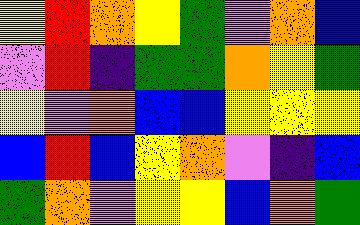[["yellow", "red", "orange", "yellow", "green", "violet", "orange", "blue"], ["violet", "red", "indigo", "green", "green", "orange", "yellow", "green"], ["yellow", "violet", "orange", "blue", "blue", "yellow", "yellow", "yellow"], ["blue", "red", "blue", "yellow", "orange", "violet", "indigo", "blue"], ["green", "orange", "violet", "yellow", "yellow", "blue", "orange", "green"]]